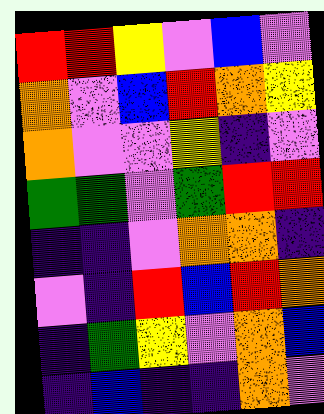[["red", "red", "yellow", "violet", "blue", "violet"], ["orange", "violet", "blue", "red", "orange", "yellow"], ["orange", "violet", "violet", "yellow", "indigo", "violet"], ["green", "green", "violet", "green", "red", "red"], ["indigo", "indigo", "violet", "orange", "orange", "indigo"], ["violet", "indigo", "red", "blue", "red", "orange"], ["indigo", "green", "yellow", "violet", "orange", "blue"], ["indigo", "blue", "indigo", "indigo", "orange", "violet"]]